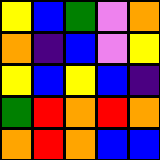[["yellow", "blue", "green", "violet", "orange"], ["orange", "indigo", "blue", "violet", "yellow"], ["yellow", "blue", "yellow", "blue", "indigo"], ["green", "red", "orange", "red", "orange"], ["orange", "red", "orange", "blue", "blue"]]